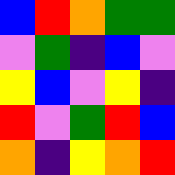[["blue", "red", "orange", "green", "green"], ["violet", "green", "indigo", "blue", "violet"], ["yellow", "blue", "violet", "yellow", "indigo"], ["red", "violet", "green", "red", "blue"], ["orange", "indigo", "yellow", "orange", "red"]]